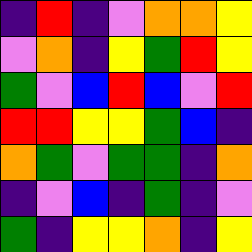[["indigo", "red", "indigo", "violet", "orange", "orange", "yellow"], ["violet", "orange", "indigo", "yellow", "green", "red", "yellow"], ["green", "violet", "blue", "red", "blue", "violet", "red"], ["red", "red", "yellow", "yellow", "green", "blue", "indigo"], ["orange", "green", "violet", "green", "green", "indigo", "orange"], ["indigo", "violet", "blue", "indigo", "green", "indigo", "violet"], ["green", "indigo", "yellow", "yellow", "orange", "indigo", "yellow"]]